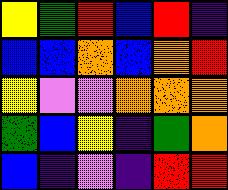[["yellow", "green", "red", "blue", "red", "indigo"], ["blue", "blue", "orange", "blue", "orange", "red"], ["yellow", "violet", "violet", "orange", "orange", "orange"], ["green", "blue", "yellow", "indigo", "green", "orange"], ["blue", "indigo", "violet", "indigo", "red", "red"]]